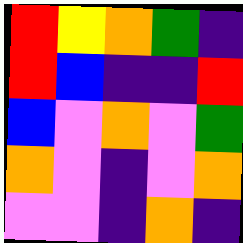[["red", "yellow", "orange", "green", "indigo"], ["red", "blue", "indigo", "indigo", "red"], ["blue", "violet", "orange", "violet", "green"], ["orange", "violet", "indigo", "violet", "orange"], ["violet", "violet", "indigo", "orange", "indigo"]]